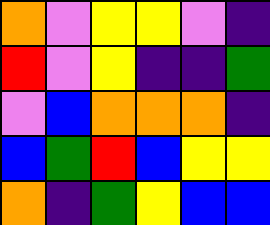[["orange", "violet", "yellow", "yellow", "violet", "indigo"], ["red", "violet", "yellow", "indigo", "indigo", "green"], ["violet", "blue", "orange", "orange", "orange", "indigo"], ["blue", "green", "red", "blue", "yellow", "yellow"], ["orange", "indigo", "green", "yellow", "blue", "blue"]]